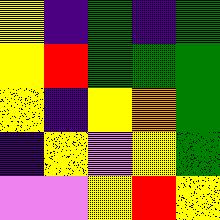[["yellow", "indigo", "green", "indigo", "green"], ["yellow", "red", "green", "green", "green"], ["yellow", "indigo", "yellow", "orange", "green"], ["indigo", "yellow", "violet", "yellow", "green"], ["violet", "violet", "yellow", "red", "yellow"]]